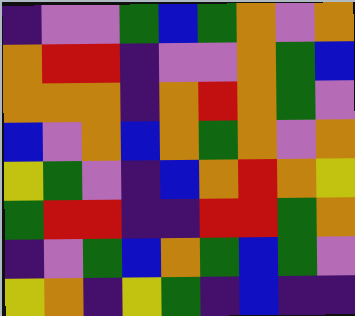[["indigo", "violet", "violet", "green", "blue", "green", "orange", "violet", "orange"], ["orange", "red", "red", "indigo", "violet", "violet", "orange", "green", "blue"], ["orange", "orange", "orange", "indigo", "orange", "red", "orange", "green", "violet"], ["blue", "violet", "orange", "blue", "orange", "green", "orange", "violet", "orange"], ["yellow", "green", "violet", "indigo", "blue", "orange", "red", "orange", "yellow"], ["green", "red", "red", "indigo", "indigo", "red", "red", "green", "orange"], ["indigo", "violet", "green", "blue", "orange", "green", "blue", "green", "violet"], ["yellow", "orange", "indigo", "yellow", "green", "indigo", "blue", "indigo", "indigo"]]